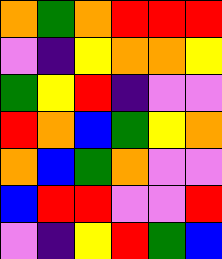[["orange", "green", "orange", "red", "red", "red"], ["violet", "indigo", "yellow", "orange", "orange", "yellow"], ["green", "yellow", "red", "indigo", "violet", "violet"], ["red", "orange", "blue", "green", "yellow", "orange"], ["orange", "blue", "green", "orange", "violet", "violet"], ["blue", "red", "red", "violet", "violet", "red"], ["violet", "indigo", "yellow", "red", "green", "blue"]]